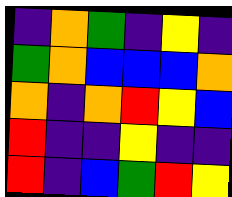[["indigo", "orange", "green", "indigo", "yellow", "indigo"], ["green", "orange", "blue", "blue", "blue", "orange"], ["orange", "indigo", "orange", "red", "yellow", "blue"], ["red", "indigo", "indigo", "yellow", "indigo", "indigo"], ["red", "indigo", "blue", "green", "red", "yellow"]]